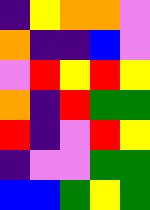[["indigo", "yellow", "orange", "orange", "violet"], ["orange", "indigo", "indigo", "blue", "violet"], ["violet", "red", "yellow", "red", "yellow"], ["orange", "indigo", "red", "green", "green"], ["red", "indigo", "violet", "red", "yellow"], ["indigo", "violet", "violet", "green", "green"], ["blue", "blue", "green", "yellow", "green"]]